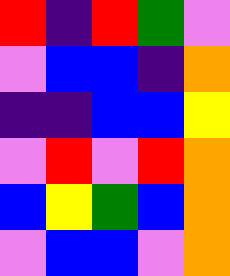[["red", "indigo", "red", "green", "violet"], ["violet", "blue", "blue", "indigo", "orange"], ["indigo", "indigo", "blue", "blue", "yellow"], ["violet", "red", "violet", "red", "orange"], ["blue", "yellow", "green", "blue", "orange"], ["violet", "blue", "blue", "violet", "orange"]]